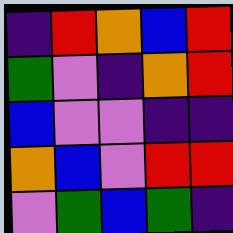[["indigo", "red", "orange", "blue", "red"], ["green", "violet", "indigo", "orange", "red"], ["blue", "violet", "violet", "indigo", "indigo"], ["orange", "blue", "violet", "red", "red"], ["violet", "green", "blue", "green", "indigo"]]